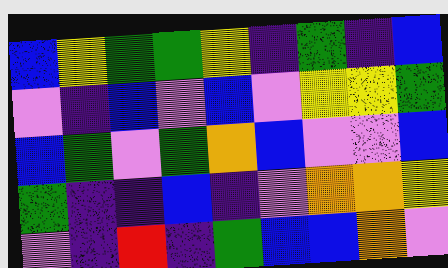[["blue", "yellow", "green", "green", "yellow", "indigo", "green", "indigo", "blue"], ["violet", "indigo", "blue", "violet", "blue", "violet", "yellow", "yellow", "green"], ["blue", "green", "violet", "green", "orange", "blue", "violet", "violet", "blue"], ["green", "indigo", "indigo", "blue", "indigo", "violet", "orange", "orange", "yellow"], ["violet", "indigo", "red", "indigo", "green", "blue", "blue", "orange", "violet"]]